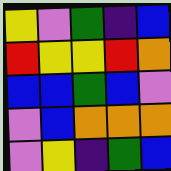[["yellow", "violet", "green", "indigo", "blue"], ["red", "yellow", "yellow", "red", "orange"], ["blue", "blue", "green", "blue", "violet"], ["violet", "blue", "orange", "orange", "orange"], ["violet", "yellow", "indigo", "green", "blue"]]